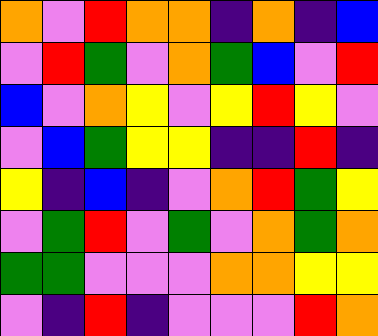[["orange", "violet", "red", "orange", "orange", "indigo", "orange", "indigo", "blue"], ["violet", "red", "green", "violet", "orange", "green", "blue", "violet", "red"], ["blue", "violet", "orange", "yellow", "violet", "yellow", "red", "yellow", "violet"], ["violet", "blue", "green", "yellow", "yellow", "indigo", "indigo", "red", "indigo"], ["yellow", "indigo", "blue", "indigo", "violet", "orange", "red", "green", "yellow"], ["violet", "green", "red", "violet", "green", "violet", "orange", "green", "orange"], ["green", "green", "violet", "violet", "violet", "orange", "orange", "yellow", "yellow"], ["violet", "indigo", "red", "indigo", "violet", "violet", "violet", "red", "orange"]]